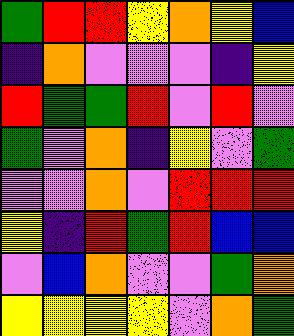[["green", "red", "red", "yellow", "orange", "yellow", "blue"], ["indigo", "orange", "violet", "violet", "violet", "indigo", "yellow"], ["red", "green", "green", "red", "violet", "red", "violet"], ["green", "violet", "orange", "indigo", "yellow", "violet", "green"], ["violet", "violet", "orange", "violet", "red", "red", "red"], ["yellow", "indigo", "red", "green", "red", "blue", "blue"], ["violet", "blue", "orange", "violet", "violet", "green", "orange"], ["yellow", "yellow", "yellow", "yellow", "violet", "orange", "green"]]